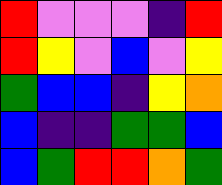[["red", "violet", "violet", "violet", "indigo", "red"], ["red", "yellow", "violet", "blue", "violet", "yellow"], ["green", "blue", "blue", "indigo", "yellow", "orange"], ["blue", "indigo", "indigo", "green", "green", "blue"], ["blue", "green", "red", "red", "orange", "green"]]